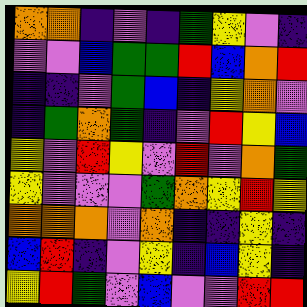[["orange", "orange", "indigo", "violet", "indigo", "green", "yellow", "violet", "indigo"], ["violet", "violet", "blue", "green", "green", "red", "blue", "orange", "red"], ["indigo", "indigo", "violet", "green", "blue", "indigo", "yellow", "orange", "violet"], ["indigo", "green", "orange", "green", "indigo", "violet", "red", "yellow", "blue"], ["yellow", "violet", "red", "yellow", "violet", "red", "violet", "orange", "green"], ["yellow", "violet", "violet", "violet", "green", "orange", "yellow", "red", "yellow"], ["orange", "orange", "orange", "violet", "orange", "indigo", "indigo", "yellow", "indigo"], ["blue", "red", "indigo", "violet", "yellow", "indigo", "blue", "yellow", "indigo"], ["yellow", "red", "green", "violet", "blue", "violet", "violet", "red", "red"]]